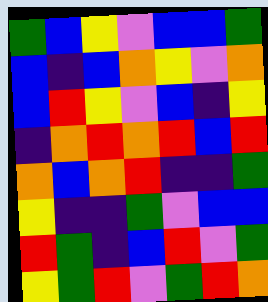[["green", "blue", "yellow", "violet", "blue", "blue", "green"], ["blue", "indigo", "blue", "orange", "yellow", "violet", "orange"], ["blue", "red", "yellow", "violet", "blue", "indigo", "yellow"], ["indigo", "orange", "red", "orange", "red", "blue", "red"], ["orange", "blue", "orange", "red", "indigo", "indigo", "green"], ["yellow", "indigo", "indigo", "green", "violet", "blue", "blue"], ["red", "green", "indigo", "blue", "red", "violet", "green"], ["yellow", "green", "red", "violet", "green", "red", "orange"]]